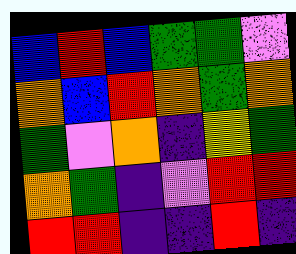[["blue", "red", "blue", "green", "green", "violet"], ["orange", "blue", "red", "orange", "green", "orange"], ["green", "violet", "orange", "indigo", "yellow", "green"], ["orange", "green", "indigo", "violet", "red", "red"], ["red", "red", "indigo", "indigo", "red", "indigo"]]